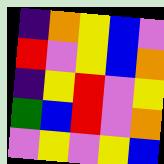[["indigo", "orange", "yellow", "blue", "violet"], ["red", "violet", "yellow", "blue", "orange"], ["indigo", "yellow", "red", "violet", "yellow"], ["green", "blue", "red", "violet", "orange"], ["violet", "yellow", "violet", "yellow", "blue"]]